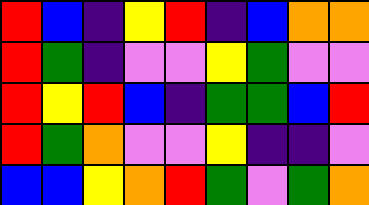[["red", "blue", "indigo", "yellow", "red", "indigo", "blue", "orange", "orange"], ["red", "green", "indigo", "violet", "violet", "yellow", "green", "violet", "violet"], ["red", "yellow", "red", "blue", "indigo", "green", "green", "blue", "red"], ["red", "green", "orange", "violet", "violet", "yellow", "indigo", "indigo", "violet"], ["blue", "blue", "yellow", "orange", "red", "green", "violet", "green", "orange"]]